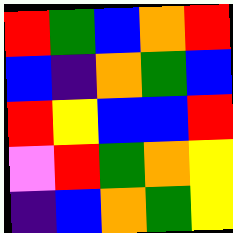[["red", "green", "blue", "orange", "red"], ["blue", "indigo", "orange", "green", "blue"], ["red", "yellow", "blue", "blue", "red"], ["violet", "red", "green", "orange", "yellow"], ["indigo", "blue", "orange", "green", "yellow"]]